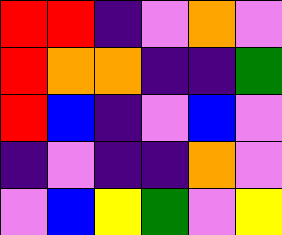[["red", "red", "indigo", "violet", "orange", "violet"], ["red", "orange", "orange", "indigo", "indigo", "green"], ["red", "blue", "indigo", "violet", "blue", "violet"], ["indigo", "violet", "indigo", "indigo", "orange", "violet"], ["violet", "blue", "yellow", "green", "violet", "yellow"]]